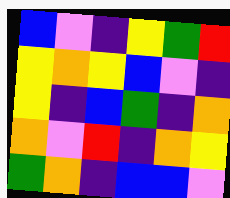[["blue", "violet", "indigo", "yellow", "green", "red"], ["yellow", "orange", "yellow", "blue", "violet", "indigo"], ["yellow", "indigo", "blue", "green", "indigo", "orange"], ["orange", "violet", "red", "indigo", "orange", "yellow"], ["green", "orange", "indigo", "blue", "blue", "violet"]]